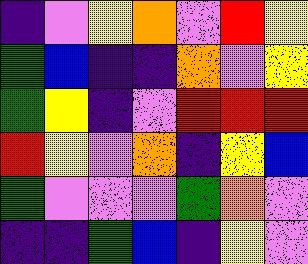[["indigo", "violet", "yellow", "orange", "violet", "red", "yellow"], ["green", "blue", "indigo", "indigo", "orange", "violet", "yellow"], ["green", "yellow", "indigo", "violet", "red", "red", "red"], ["red", "yellow", "violet", "orange", "indigo", "yellow", "blue"], ["green", "violet", "violet", "violet", "green", "orange", "violet"], ["indigo", "indigo", "green", "blue", "indigo", "yellow", "violet"]]